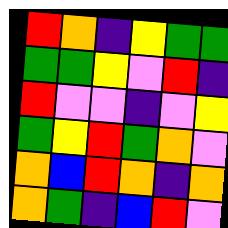[["red", "orange", "indigo", "yellow", "green", "green"], ["green", "green", "yellow", "violet", "red", "indigo"], ["red", "violet", "violet", "indigo", "violet", "yellow"], ["green", "yellow", "red", "green", "orange", "violet"], ["orange", "blue", "red", "orange", "indigo", "orange"], ["orange", "green", "indigo", "blue", "red", "violet"]]